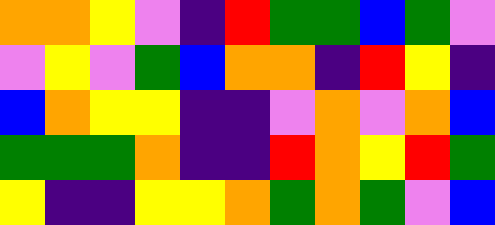[["orange", "orange", "yellow", "violet", "indigo", "red", "green", "green", "blue", "green", "violet"], ["violet", "yellow", "violet", "green", "blue", "orange", "orange", "indigo", "red", "yellow", "indigo"], ["blue", "orange", "yellow", "yellow", "indigo", "indigo", "violet", "orange", "violet", "orange", "blue"], ["green", "green", "green", "orange", "indigo", "indigo", "red", "orange", "yellow", "red", "green"], ["yellow", "indigo", "indigo", "yellow", "yellow", "orange", "green", "orange", "green", "violet", "blue"]]